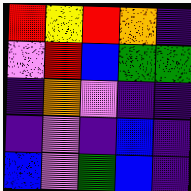[["red", "yellow", "red", "orange", "indigo"], ["violet", "red", "blue", "green", "green"], ["indigo", "orange", "violet", "indigo", "indigo"], ["indigo", "violet", "indigo", "blue", "indigo"], ["blue", "violet", "green", "blue", "indigo"]]